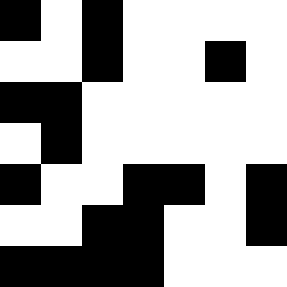[["black", "white", "black", "white", "white", "white", "white"], ["white", "white", "black", "white", "white", "black", "white"], ["black", "black", "white", "white", "white", "white", "white"], ["white", "black", "white", "white", "white", "white", "white"], ["black", "white", "white", "black", "black", "white", "black"], ["white", "white", "black", "black", "white", "white", "black"], ["black", "black", "black", "black", "white", "white", "white"]]